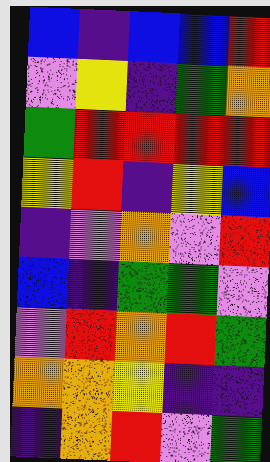[["blue", "indigo", "blue", "blue", "red"], ["violet", "yellow", "indigo", "green", "orange"], ["green", "red", "red", "red", "red"], ["yellow", "red", "indigo", "yellow", "blue"], ["indigo", "violet", "orange", "violet", "red"], ["blue", "indigo", "green", "green", "violet"], ["violet", "red", "orange", "red", "green"], ["orange", "orange", "yellow", "indigo", "indigo"], ["indigo", "orange", "red", "violet", "green"]]